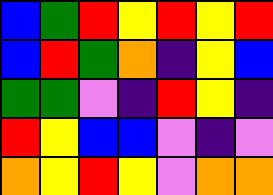[["blue", "green", "red", "yellow", "red", "yellow", "red"], ["blue", "red", "green", "orange", "indigo", "yellow", "blue"], ["green", "green", "violet", "indigo", "red", "yellow", "indigo"], ["red", "yellow", "blue", "blue", "violet", "indigo", "violet"], ["orange", "yellow", "red", "yellow", "violet", "orange", "orange"]]